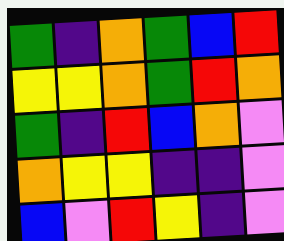[["green", "indigo", "orange", "green", "blue", "red"], ["yellow", "yellow", "orange", "green", "red", "orange"], ["green", "indigo", "red", "blue", "orange", "violet"], ["orange", "yellow", "yellow", "indigo", "indigo", "violet"], ["blue", "violet", "red", "yellow", "indigo", "violet"]]